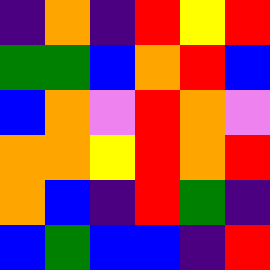[["indigo", "orange", "indigo", "red", "yellow", "red"], ["green", "green", "blue", "orange", "red", "blue"], ["blue", "orange", "violet", "red", "orange", "violet"], ["orange", "orange", "yellow", "red", "orange", "red"], ["orange", "blue", "indigo", "red", "green", "indigo"], ["blue", "green", "blue", "blue", "indigo", "red"]]